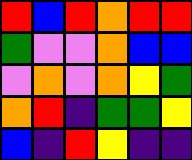[["red", "blue", "red", "orange", "red", "red"], ["green", "violet", "violet", "orange", "blue", "blue"], ["violet", "orange", "violet", "orange", "yellow", "green"], ["orange", "red", "indigo", "green", "green", "yellow"], ["blue", "indigo", "red", "yellow", "indigo", "indigo"]]